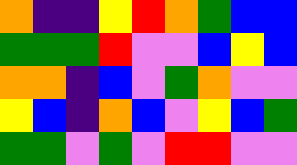[["orange", "indigo", "indigo", "yellow", "red", "orange", "green", "blue", "blue"], ["green", "green", "green", "red", "violet", "violet", "blue", "yellow", "blue"], ["orange", "orange", "indigo", "blue", "violet", "green", "orange", "violet", "violet"], ["yellow", "blue", "indigo", "orange", "blue", "violet", "yellow", "blue", "green"], ["green", "green", "violet", "green", "violet", "red", "red", "violet", "violet"]]